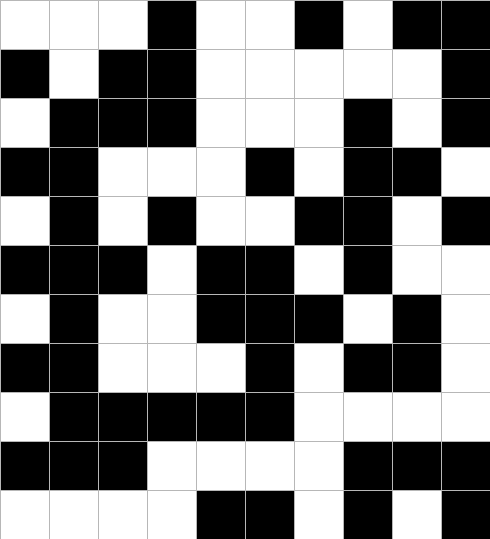[["white", "white", "white", "black", "white", "white", "black", "white", "black", "black"], ["black", "white", "black", "black", "white", "white", "white", "white", "white", "black"], ["white", "black", "black", "black", "white", "white", "white", "black", "white", "black"], ["black", "black", "white", "white", "white", "black", "white", "black", "black", "white"], ["white", "black", "white", "black", "white", "white", "black", "black", "white", "black"], ["black", "black", "black", "white", "black", "black", "white", "black", "white", "white"], ["white", "black", "white", "white", "black", "black", "black", "white", "black", "white"], ["black", "black", "white", "white", "white", "black", "white", "black", "black", "white"], ["white", "black", "black", "black", "black", "black", "white", "white", "white", "white"], ["black", "black", "black", "white", "white", "white", "white", "black", "black", "black"], ["white", "white", "white", "white", "black", "black", "white", "black", "white", "black"]]